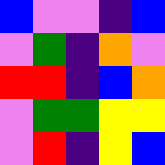[["blue", "violet", "violet", "indigo", "blue"], ["violet", "green", "indigo", "orange", "violet"], ["red", "red", "indigo", "blue", "orange"], ["violet", "green", "green", "yellow", "yellow"], ["violet", "red", "indigo", "yellow", "blue"]]